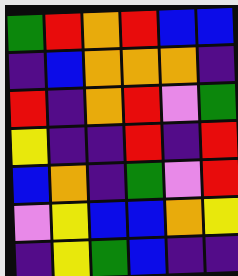[["green", "red", "orange", "red", "blue", "blue"], ["indigo", "blue", "orange", "orange", "orange", "indigo"], ["red", "indigo", "orange", "red", "violet", "green"], ["yellow", "indigo", "indigo", "red", "indigo", "red"], ["blue", "orange", "indigo", "green", "violet", "red"], ["violet", "yellow", "blue", "blue", "orange", "yellow"], ["indigo", "yellow", "green", "blue", "indigo", "indigo"]]